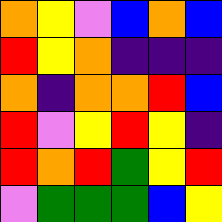[["orange", "yellow", "violet", "blue", "orange", "blue"], ["red", "yellow", "orange", "indigo", "indigo", "indigo"], ["orange", "indigo", "orange", "orange", "red", "blue"], ["red", "violet", "yellow", "red", "yellow", "indigo"], ["red", "orange", "red", "green", "yellow", "red"], ["violet", "green", "green", "green", "blue", "yellow"]]